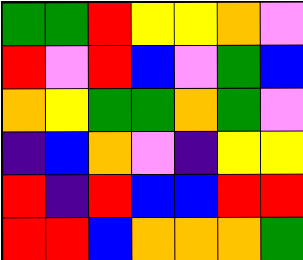[["green", "green", "red", "yellow", "yellow", "orange", "violet"], ["red", "violet", "red", "blue", "violet", "green", "blue"], ["orange", "yellow", "green", "green", "orange", "green", "violet"], ["indigo", "blue", "orange", "violet", "indigo", "yellow", "yellow"], ["red", "indigo", "red", "blue", "blue", "red", "red"], ["red", "red", "blue", "orange", "orange", "orange", "green"]]